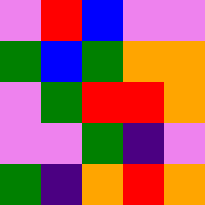[["violet", "red", "blue", "violet", "violet"], ["green", "blue", "green", "orange", "orange"], ["violet", "green", "red", "red", "orange"], ["violet", "violet", "green", "indigo", "violet"], ["green", "indigo", "orange", "red", "orange"]]